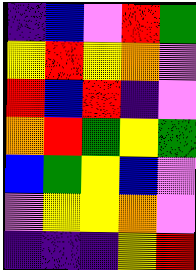[["indigo", "blue", "violet", "red", "green"], ["yellow", "red", "yellow", "orange", "violet"], ["red", "blue", "red", "indigo", "violet"], ["orange", "red", "green", "yellow", "green"], ["blue", "green", "yellow", "blue", "violet"], ["violet", "yellow", "yellow", "orange", "violet"], ["indigo", "indigo", "indigo", "yellow", "red"]]